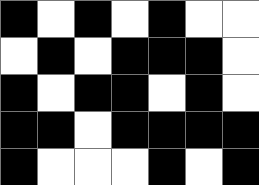[["black", "white", "black", "white", "black", "white", "white"], ["white", "black", "white", "black", "black", "black", "white"], ["black", "white", "black", "black", "white", "black", "white"], ["black", "black", "white", "black", "black", "black", "black"], ["black", "white", "white", "white", "black", "white", "black"]]